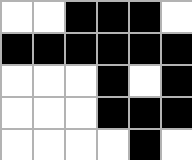[["white", "white", "black", "black", "black", "white"], ["black", "black", "black", "black", "black", "black"], ["white", "white", "white", "black", "white", "black"], ["white", "white", "white", "black", "black", "black"], ["white", "white", "white", "white", "black", "white"]]